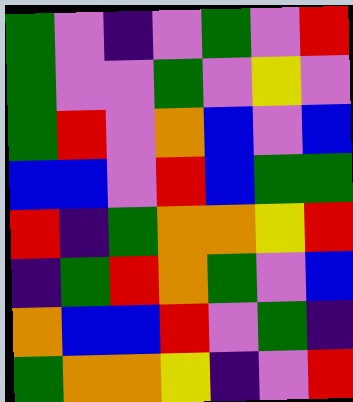[["green", "violet", "indigo", "violet", "green", "violet", "red"], ["green", "violet", "violet", "green", "violet", "yellow", "violet"], ["green", "red", "violet", "orange", "blue", "violet", "blue"], ["blue", "blue", "violet", "red", "blue", "green", "green"], ["red", "indigo", "green", "orange", "orange", "yellow", "red"], ["indigo", "green", "red", "orange", "green", "violet", "blue"], ["orange", "blue", "blue", "red", "violet", "green", "indigo"], ["green", "orange", "orange", "yellow", "indigo", "violet", "red"]]